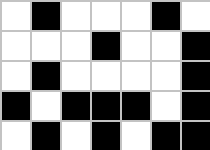[["white", "black", "white", "white", "white", "black", "white"], ["white", "white", "white", "black", "white", "white", "black"], ["white", "black", "white", "white", "white", "white", "black"], ["black", "white", "black", "black", "black", "white", "black"], ["white", "black", "white", "black", "white", "black", "black"]]